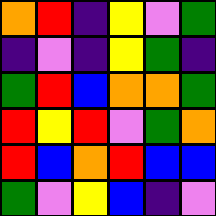[["orange", "red", "indigo", "yellow", "violet", "green"], ["indigo", "violet", "indigo", "yellow", "green", "indigo"], ["green", "red", "blue", "orange", "orange", "green"], ["red", "yellow", "red", "violet", "green", "orange"], ["red", "blue", "orange", "red", "blue", "blue"], ["green", "violet", "yellow", "blue", "indigo", "violet"]]